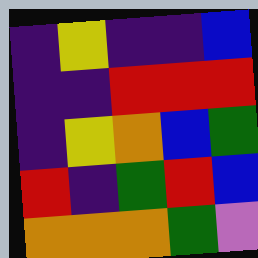[["indigo", "yellow", "indigo", "indigo", "blue"], ["indigo", "indigo", "red", "red", "red"], ["indigo", "yellow", "orange", "blue", "green"], ["red", "indigo", "green", "red", "blue"], ["orange", "orange", "orange", "green", "violet"]]